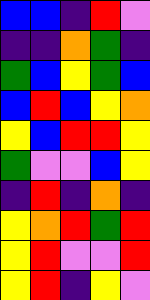[["blue", "blue", "indigo", "red", "violet"], ["indigo", "indigo", "orange", "green", "indigo"], ["green", "blue", "yellow", "green", "blue"], ["blue", "red", "blue", "yellow", "orange"], ["yellow", "blue", "red", "red", "yellow"], ["green", "violet", "violet", "blue", "yellow"], ["indigo", "red", "indigo", "orange", "indigo"], ["yellow", "orange", "red", "green", "red"], ["yellow", "red", "violet", "violet", "red"], ["yellow", "red", "indigo", "yellow", "violet"]]